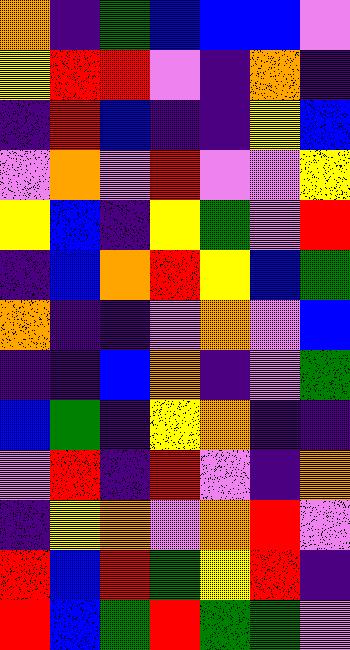[["orange", "indigo", "green", "blue", "blue", "blue", "violet"], ["yellow", "red", "red", "violet", "indigo", "orange", "indigo"], ["indigo", "red", "blue", "indigo", "indigo", "yellow", "blue"], ["violet", "orange", "violet", "red", "violet", "violet", "yellow"], ["yellow", "blue", "indigo", "yellow", "green", "violet", "red"], ["indigo", "blue", "orange", "red", "yellow", "blue", "green"], ["orange", "indigo", "indigo", "violet", "orange", "violet", "blue"], ["indigo", "indigo", "blue", "orange", "indigo", "violet", "green"], ["blue", "green", "indigo", "yellow", "orange", "indigo", "indigo"], ["violet", "red", "indigo", "red", "violet", "indigo", "orange"], ["indigo", "yellow", "orange", "violet", "orange", "red", "violet"], ["red", "blue", "red", "green", "yellow", "red", "indigo"], ["red", "blue", "green", "red", "green", "green", "violet"]]